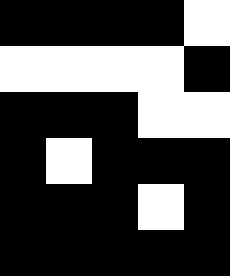[["black", "black", "black", "black", "white"], ["white", "white", "white", "white", "black"], ["black", "black", "black", "white", "white"], ["black", "white", "black", "black", "black"], ["black", "black", "black", "white", "black"], ["black", "black", "black", "black", "black"]]